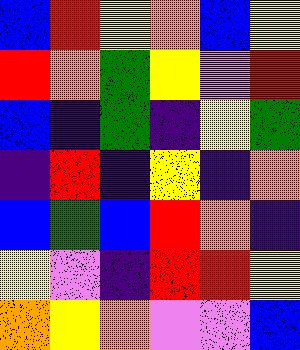[["blue", "red", "yellow", "orange", "blue", "yellow"], ["red", "orange", "green", "yellow", "violet", "red"], ["blue", "indigo", "green", "indigo", "yellow", "green"], ["indigo", "red", "indigo", "yellow", "indigo", "orange"], ["blue", "green", "blue", "red", "orange", "indigo"], ["yellow", "violet", "indigo", "red", "red", "yellow"], ["orange", "yellow", "orange", "violet", "violet", "blue"]]